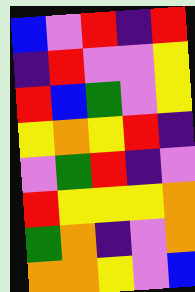[["blue", "violet", "red", "indigo", "red"], ["indigo", "red", "violet", "violet", "yellow"], ["red", "blue", "green", "violet", "yellow"], ["yellow", "orange", "yellow", "red", "indigo"], ["violet", "green", "red", "indigo", "violet"], ["red", "yellow", "yellow", "yellow", "orange"], ["green", "orange", "indigo", "violet", "orange"], ["orange", "orange", "yellow", "violet", "blue"]]